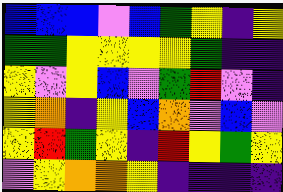[["blue", "blue", "blue", "violet", "blue", "green", "yellow", "indigo", "yellow"], ["green", "green", "yellow", "yellow", "yellow", "yellow", "green", "indigo", "indigo"], ["yellow", "violet", "yellow", "blue", "violet", "green", "red", "violet", "indigo"], ["yellow", "orange", "indigo", "yellow", "blue", "orange", "violet", "blue", "violet"], ["yellow", "red", "green", "yellow", "indigo", "red", "yellow", "green", "yellow"], ["violet", "yellow", "orange", "orange", "yellow", "indigo", "indigo", "indigo", "indigo"]]